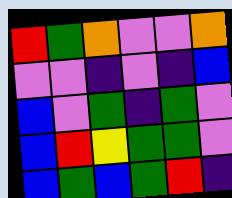[["red", "green", "orange", "violet", "violet", "orange"], ["violet", "violet", "indigo", "violet", "indigo", "blue"], ["blue", "violet", "green", "indigo", "green", "violet"], ["blue", "red", "yellow", "green", "green", "violet"], ["blue", "green", "blue", "green", "red", "indigo"]]